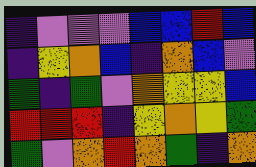[["indigo", "violet", "violet", "violet", "blue", "blue", "red", "blue"], ["indigo", "yellow", "orange", "blue", "indigo", "orange", "blue", "violet"], ["green", "indigo", "green", "violet", "orange", "yellow", "yellow", "blue"], ["red", "red", "red", "indigo", "yellow", "orange", "yellow", "green"], ["green", "violet", "orange", "red", "orange", "green", "indigo", "orange"]]